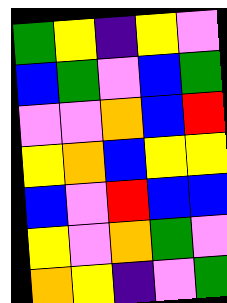[["green", "yellow", "indigo", "yellow", "violet"], ["blue", "green", "violet", "blue", "green"], ["violet", "violet", "orange", "blue", "red"], ["yellow", "orange", "blue", "yellow", "yellow"], ["blue", "violet", "red", "blue", "blue"], ["yellow", "violet", "orange", "green", "violet"], ["orange", "yellow", "indigo", "violet", "green"]]